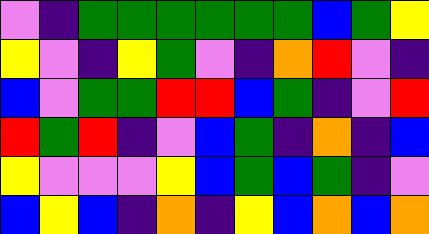[["violet", "indigo", "green", "green", "green", "green", "green", "green", "blue", "green", "yellow"], ["yellow", "violet", "indigo", "yellow", "green", "violet", "indigo", "orange", "red", "violet", "indigo"], ["blue", "violet", "green", "green", "red", "red", "blue", "green", "indigo", "violet", "red"], ["red", "green", "red", "indigo", "violet", "blue", "green", "indigo", "orange", "indigo", "blue"], ["yellow", "violet", "violet", "violet", "yellow", "blue", "green", "blue", "green", "indigo", "violet"], ["blue", "yellow", "blue", "indigo", "orange", "indigo", "yellow", "blue", "orange", "blue", "orange"]]